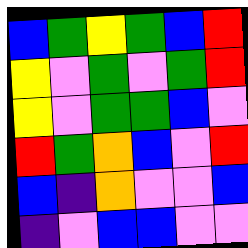[["blue", "green", "yellow", "green", "blue", "red"], ["yellow", "violet", "green", "violet", "green", "red"], ["yellow", "violet", "green", "green", "blue", "violet"], ["red", "green", "orange", "blue", "violet", "red"], ["blue", "indigo", "orange", "violet", "violet", "blue"], ["indigo", "violet", "blue", "blue", "violet", "violet"]]